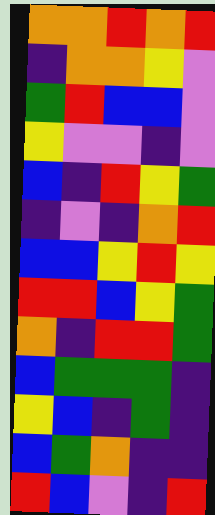[["orange", "orange", "red", "orange", "red"], ["indigo", "orange", "orange", "yellow", "violet"], ["green", "red", "blue", "blue", "violet"], ["yellow", "violet", "violet", "indigo", "violet"], ["blue", "indigo", "red", "yellow", "green"], ["indigo", "violet", "indigo", "orange", "red"], ["blue", "blue", "yellow", "red", "yellow"], ["red", "red", "blue", "yellow", "green"], ["orange", "indigo", "red", "red", "green"], ["blue", "green", "green", "green", "indigo"], ["yellow", "blue", "indigo", "green", "indigo"], ["blue", "green", "orange", "indigo", "indigo"], ["red", "blue", "violet", "indigo", "red"]]